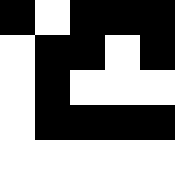[["black", "white", "black", "black", "black"], ["white", "black", "black", "white", "black"], ["white", "black", "white", "white", "white"], ["white", "black", "black", "black", "black"], ["white", "white", "white", "white", "white"]]